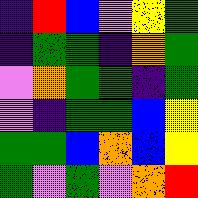[["indigo", "red", "blue", "violet", "yellow", "green"], ["indigo", "green", "green", "indigo", "orange", "green"], ["violet", "orange", "green", "green", "indigo", "green"], ["violet", "indigo", "green", "green", "blue", "yellow"], ["green", "green", "blue", "orange", "blue", "yellow"], ["green", "violet", "green", "violet", "orange", "red"]]